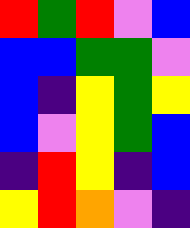[["red", "green", "red", "violet", "blue"], ["blue", "blue", "green", "green", "violet"], ["blue", "indigo", "yellow", "green", "yellow"], ["blue", "violet", "yellow", "green", "blue"], ["indigo", "red", "yellow", "indigo", "blue"], ["yellow", "red", "orange", "violet", "indigo"]]